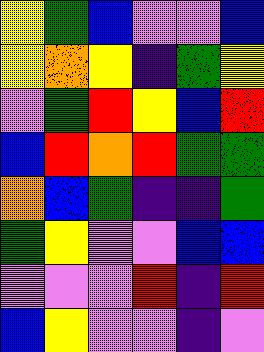[["yellow", "green", "blue", "violet", "violet", "blue"], ["yellow", "orange", "yellow", "indigo", "green", "yellow"], ["violet", "green", "red", "yellow", "blue", "red"], ["blue", "red", "orange", "red", "green", "green"], ["orange", "blue", "green", "indigo", "indigo", "green"], ["green", "yellow", "violet", "violet", "blue", "blue"], ["violet", "violet", "violet", "red", "indigo", "red"], ["blue", "yellow", "violet", "violet", "indigo", "violet"]]